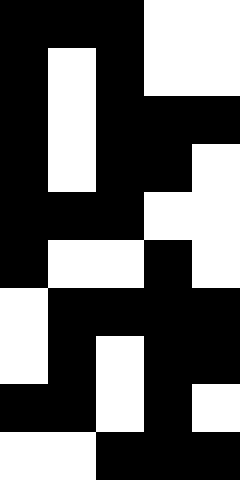[["black", "black", "black", "white", "white"], ["black", "white", "black", "white", "white"], ["black", "white", "black", "black", "black"], ["black", "white", "black", "black", "white"], ["black", "black", "black", "white", "white"], ["black", "white", "white", "black", "white"], ["white", "black", "black", "black", "black"], ["white", "black", "white", "black", "black"], ["black", "black", "white", "black", "white"], ["white", "white", "black", "black", "black"]]